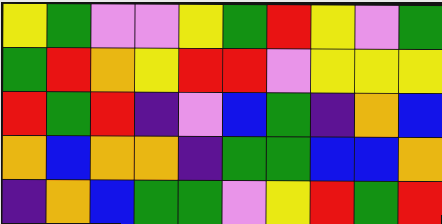[["yellow", "green", "violet", "violet", "yellow", "green", "red", "yellow", "violet", "green"], ["green", "red", "orange", "yellow", "red", "red", "violet", "yellow", "yellow", "yellow"], ["red", "green", "red", "indigo", "violet", "blue", "green", "indigo", "orange", "blue"], ["orange", "blue", "orange", "orange", "indigo", "green", "green", "blue", "blue", "orange"], ["indigo", "orange", "blue", "green", "green", "violet", "yellow", "red", "green", "red"]]